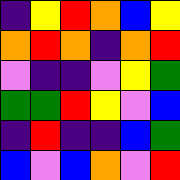[["indigo", "yellow", "red", "orange", "blue", "yellow"], ["orange", "red", "orange", "indigo", "orange", "red"], ["violet", "indigo", "indigo", "violet", "yellow", "green"], ["green", "green", "red", "yellow", "violet", "blue"], ["indigo", "red", "indigo", "indigo", "blue", "green"], ["blue", "violet", "blue", "orange", "violet", "red"]]